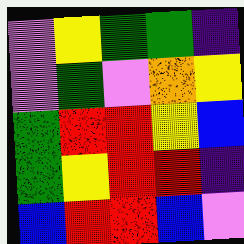[["violet", "yellow", "green", "green", "indigo"], ["violet", "green", "violet", "orange", "yellow"], ["green", "red", "red", "yellow", "blue"], ["green", "yellow", "red", "red", "indigo"], ["blue", "red", "red", "blue", "violet"]]